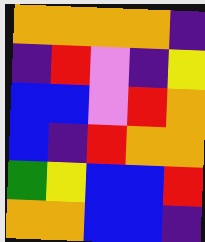[["orange", "orange", "orange", "orange", "indigo"], ["indigo", "red", "violet", "indigo", "yellow"], ["blue", "blue", "violet", "red", "orange"], ["blue", "indigo", "red", "orange", "orange"], ["green", "yellow", "blue", "blue", "red"], ["orange", "orange", "blue", "blue", "indigo"]]